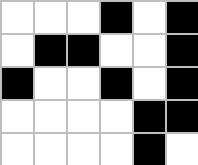[["white", "white", "white", "black", "white", "black"], ["white", "black", "black", "white", "white", "black"], ["black", "white", "white", "black", "white", "black"], ["white", "white", "white", "white", "black", "black"], ["white", "white", "white", "white", "black", "white"]]